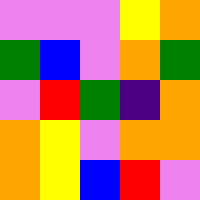[["violet", "violet", "violet", "yellow", "orange"], ["green", "blue", "violet", "orange", "green"], ["violet", "red", "green", "indigo", "orange"], ["orange", "yellow", "violet", "orange", "orange"], ["orange", "yellow", "blue", "red", "violet"]]